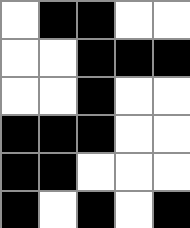[["white", "black", "black", "white", "white"], ["white", "white", "black", "black", "black"], ["white", "white", "black", "white", "white"], ["black", "black", "black", "white", "white"], ["black", "black", "white", "white", "white"], ["black", "white", "black", "white", "black"]]